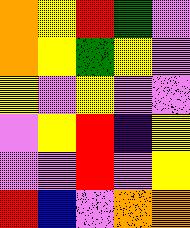[["orange", "yellow", "red", "green", "violet"], ["orange", "yellow", "green", "yellow", "violet"], ["yellow", "violet", "yellow", "violet", "violet"], ["violet", "yellow", "red", "indigo", "yellow"], ["violet", "violet", "red", "violet", "yellow"], ["red", "blue", "violet", "orange", "orange"]]